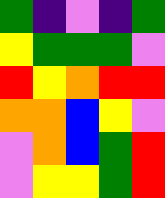[["green", "indigo", "violet", "indigo", "green"], ["yellow", "green", "green", "green", "violet"], ["red", "yellow", "orange", "red", "red"], ["orange", "orange", "blue", "yellow", "violet"], ["violet", "orange", "blue", "green", "red"], ["violet", "yellow", "yellow", "green", "red"]]